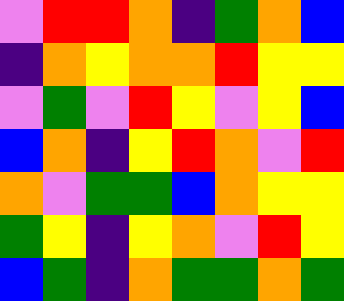[["violet", "red", "red", "orange", "indigo", "green", "orange", "blue"], ["indigo", "orange", "yellow", "orange", "orange", "red", "yellow", "yellow"], ["violet", "green", "violet", "red", "yellow", "violet", "yellow", "blue"], ["blue", "orange", "indigo", "yellow", "red", "orange", "violet", "red"], ["orange", "violet", "green", "green", "blue", "orange", "yellow", "yellow"], ["green", "yellow", "indigo", "yellow", "orange", "violet", "red", "yellow"], ["blue", "green", "indigo", "orange", "green", "green", "orange", "green"]]